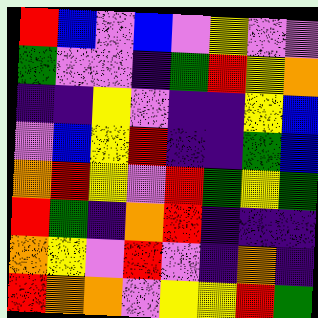[["red", "blue", "violet", "blue", "violet", "yellow", "violet", "violet"], ["green", "violet", "violet", "indigo", "green", "red", "yellow", "orange"], ["indigo", "indigo", "yellow", "violet", "indigo", "indigo", "yellow", "blue"], ["violet", "blue", "yellow", "red", "indigo", "indigo", "green", "blue"], ["orange", "red", "yellow", "violet", "red", "green", "yellow", "green"], ["red", "green", "indigo", "orange", "red", "indigo", "indigo", "indigo"], ["orange", "yellow", "violet", "red", "violet", "indigo", "orange", "indigo"], ["red", "orange", "orange", "violet", "yellow", "yellow", "red", "green"]]